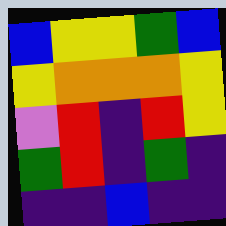[["blue", "yellow", "yellow", "green", "blue"], ["yellow", "orange", "orange", "orange", "yellow"], ["violet", "red", "indigo", "red", "yellow"], ["green", "red", "indigo", "green", "indigo"], ["indigo", "indigo", "blue", "indigo", "indigo"]]